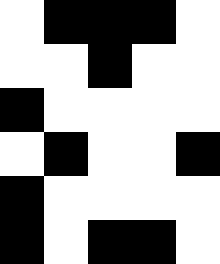[["white", "black", "black", "black", "white"], ["white", "white", "black", "white", "white"], ["black", "white", "white", "white", "white"], ["white", "black", "white", "white", "black"], ["black", "white", "white", "white", "white"], ["black", "white", "black", "black", "white"]]